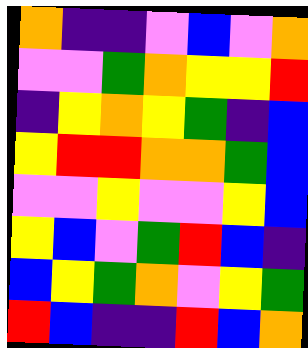[["orange", "indigo", "indigo", "violet", "blue", "violet", "orange"], ["violet", "violet", "green", "orange", "yellow", "yellow", "red"], ["indigo", "yellow", "orange", "yellow", "green", "indigo", "blue"], ["yellow", "red", "red", "orange", "orange", "green", "blue"], ["violet", "violet", "yellow", "violet", "violet", "yellow", "blue"], ["yellow", "blue", "violet", "green", "red", "blue", "indigo"], ["blue", "yellow", "green", "orange", "violet", "yellow", "green"], ["red", "blue", "indigo", "indigo", "red", "blue", "orange"]]